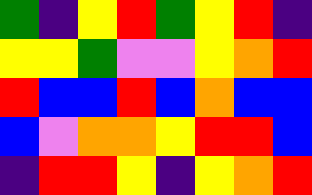[["green", "indigo", "yellow", "red", "green", "yellow", "red", "indigo"], ["yellow", "yellow", "green", "violet", "violet", "yellow", "orange", "red"], ["red", "blue", "blue", "red", "blue", "orange", "blue", "blue"], ["blue", "violet", "orange", "orange", "yellow", "red", "red", "blue"], ["indigo", "red", "red", "yellow", "indigo", "yellow", "orange", "red"]]